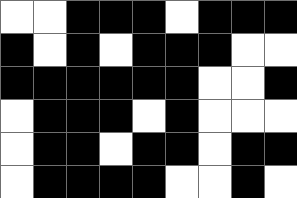[["white", "white", "black", "black", "black", "white", "black", "black", "black"], ["black", "white", "black", "white", "black", "black", "black", "white", "white"], ["black", "black", "black", "black", "black", "black", "white", "white", "black"], ["white", "black", "black", "black", "white", "black", "white", "white", "white"], ["white", "black", "black", "white", "black", "black", "white", "black", "black"], ["white", "black", "black", "black", "black", "white", "white", "black", "white"]]